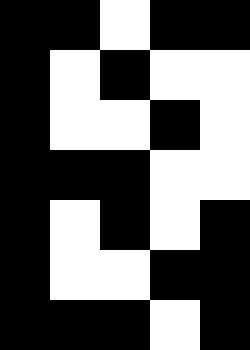[["black", "black", "white", "black", "black"], ["black", "white", "black", "white", "white"], ["black", "white", "white", "black", "white"], ["black", "black", "black", "white", "white"], ["black", "white", "black", "white", "black"], ["black", "white", "white", "black", "black"], ["black", "black", "black", "white", "black"]]